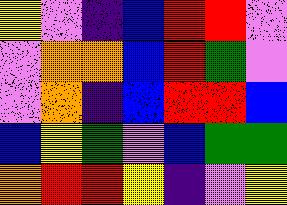[["yellow", "violet", "indigo", "blue", "red", "red", "violet"], ["violet", "orange", "orange", "blue", "red", "green", "violet"], ["violet", "orange", "indigo", "blue", "red", "red", "blue"], ["blue", "yellow", "green", "violet", "blue", "green", "green"], ["orange", "red", "red", "yellow", "indigo", "violet", "yellow"]]